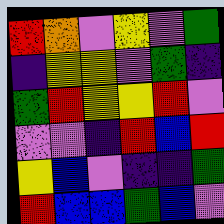[["red", "orange", "violet", "yellow", "violet", "green"], ["indigo", "yellow", "yellow", "violet", "green", "indigo"], ["green", "red", "yellow", "yellow", "red", "violet"], ["violet", "violet", "indigo", "red", "blue", "red"], ["yellow", "blue", "violet", "indigo", "indigo", "green"], ["red", "blue", "blue", "green", "blue", "violet"]]